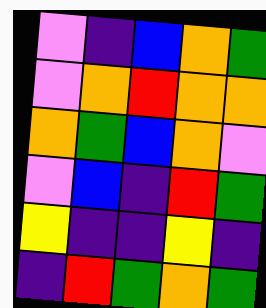[["violet", "indigo", "blue", "orange", "green"], ["violet", "orange", "red", "orange", "orange"], ["orange", "green", "blue", "orange", "violet"], ["violet", "blue", "indigo", "red", "green"], ["yellow", "indigo", "indigo", "yellow", "indigo"], ["indigo", "red", "green", "orange", "green"]]